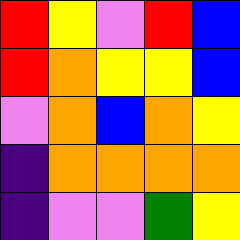[["red", "yellow", "violet", "red", "blue"], ["red", "orange", "yellow", "yellow", "blue"], ["violet", "orange", "blue", "orange", "yellow"], ["indigo", "orange", "orange", "orange", "orange"], ["indigo", "violet", "violet", "green", "yellow"]]